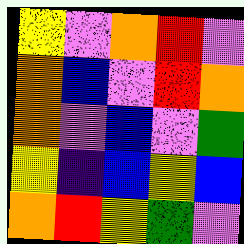[["yellow", "violet", "orange", "red", "violet"], ["orange", "blue", "violet", "red", "orange"], ["orange", "violet", "blue", "violet", "green"], ["yellow", "indigo", "blue", "yellow", "blue"], ["orange", "red", "yellow", "green", "violet"]]